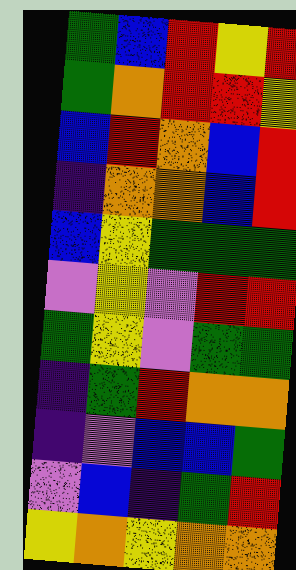[["green", "blue", "red", "yellow", "red"], ["green", "orange", "red", "red", "yellow"], ["blue", "red", "orange", "blue", "red"], ["indigo", "orange", "orange", "blue", "red"], ["blue", "yellow", "green", "green", "green"], ["violet", "yellow", "violet", "red", "red"], ["green", "yellow", "violet", "green", "green"], ["indigo", "green", "red", "orange", "orange"], ["indigo", "violet", "blue", "blue", "green"], ["violet", "blue", "indigo", "green", "red"], ["yellow", "orange", "yellow", "orange", "orange"]]